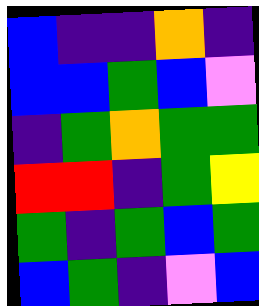[["blue", "indigo", "indigo", "orange", "indigo"], ["blue", "blue", "green", "blue", "violet"], ["indigo", "green", "orange", "green", "green"], ["red", "red", "indigo", "green", "yellow"], ["green", "indigo", "green", "blue", "green"], ["blue", "green", "indigo", "violet", "blue"]]